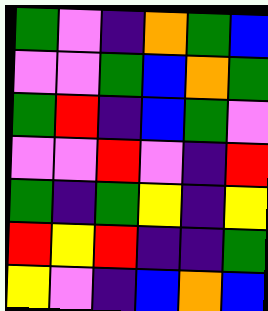[["green", "violet", "indigo", "orange", "green", "blue"], ["violet", "violet", "green", "blue", "orange", "green"], ["green", "red", "indigo", "blue", "green", "violet"], ["violet", "violet", "red", "violet", "indigo", "red"], ["green", "indigo", "green", "yellow", "indigo", "yellow"], ["red", "yellow", "red", "indigo", "indigo", "green"], ["yellow", "violet", "indigo", "blue", "orange", "blue"]]